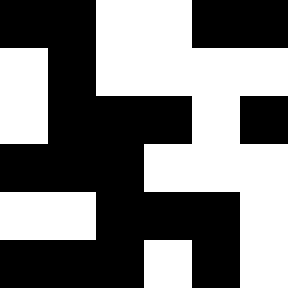[["black", "black", "white", "white", "black", "black"], ["white", "black", "white", "white", "white", "white"], ["white", "black", "black", "black", "white", "black"], ["black", "black", "black", "white", "white", "white"], ["white", "white", "black", "black", "black", "white"], ["black", "black", "black", "white", "black", "white"]]